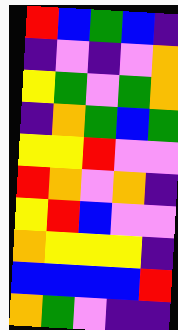[["red", "blue", "green", "blue", "indigo"], ["indigo", "violet", "indigo", "violet", "orange"], ["yellow", "green", "violet", "green", "orange"], ["indigo", "orange", "green", "blue", "green"], ["yellow", "yellow", "red", "violet", "violet"], ["red", "orange", "violet", "orange", "indigo"], ["yellow", "red", "blue", "violet", "violet"], ["orange", "yellow", "yellow", "yellow", "indigo"], ["blue", "blue", "blue", "blue", "red"], ["orange", "green", "violet", "indigo", "indigo"]]